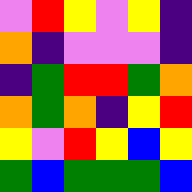[["violet", "red", "yellow", "violet", "yellow", "indigo"], ["orange", "indigo", "violet", "violet", "violet", "indigo"], ["indigo", "green", "red", "red", "green", "orange"], ["orange", "green", "orange", "indigo", "yellow", "red"], ["yellow", "violet", "red", "yellow", "blue", "yellow"], ["green", "blue", "green", "green", "green", "blue"]]